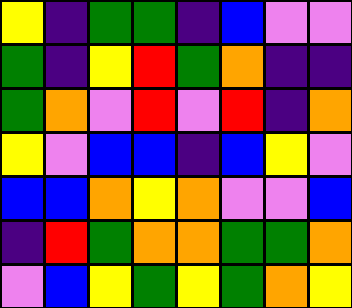[["yellow", "indigo", "green", "green", "indigo", "blue", "violet", "violet"], ["green", "indigo", "yellow", "red", "green", "orange", "indigo", "indigo"], ["green", "orange", "violet", "red", "violet", "red", "indigo", "orange"], ["yellow", "violet", "blue", "blue", "indigo", "blue", "yellow", "violet"], ["blue", "blue", "orange", "yellow", "orange", "violet", "violet", "blue"], ["indigo", "red", "green", "orange", "orange", "green", "green", "orange"], ["violet", "blue", "yellow", "green", "yellow", "green", "orange", "yellow"]]